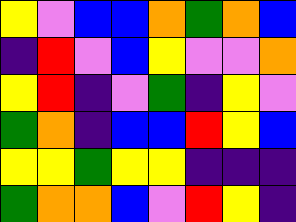[["yellow", "violet", "blue", "blue", "orange", "green", "orange", "blue"], ["indigo", "red", "violet", "blue", "yellow", "violet", "violet", "orange"], ["yellow", "red", "indigo", "violet", "green", "indigo", "yellow", "violet"], ["green", "orange", "indigo", "blue", "blue", "red", "yellow", "blue"], ["yellow", "yellow", "green", "yellow", "yellow", "indigo", "indigo", "indigo"], ["green", "orange", "orange", "blue", "violet", "red", "yellow", "indigo"]]